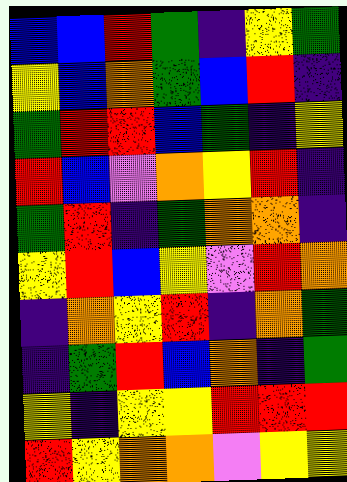[["blue", "blue", "red", "green", "indigo", "yellow", "green"], ["yellow", "blue", "orange", "green", "blue", "red", "indigo"], ["green", "red", "red", "blue", "green", "indigo", "yellow"], ["red", "blue", "violet", "orange", "yellow", "red", "indigo"], ["green", "red", "indigo", "green", "orange", "orange", "indigo"], ["yellow", "red", "blue", "yellow", "violet", "red", "orange"], ["indigo", "orange", "yellow", "red", "indigo", "orange", "green"], ["indigo", "green", "red", "blue", "orange", "indigo", "green"], ["yellow", "indigo", "yellow", "yellow", "red", "red", "red"], ["red", "yellow", "orange", "orange", "violet", "yellow", "yellow"]]